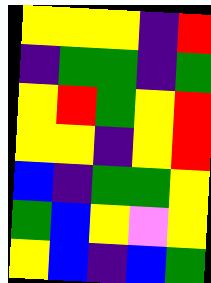[["yellow", "yellow", "yellow", "indigo", "red"], ["indigo", "green", "green", "indigo", "green"], ["yellow", "red", "green", "yellow", "red"], ["yellow", "yellow", "indigo", "yellow", "red"], ["blue", "indigo", "green", "green", "yellow"], ["green", "blue", "yellow", "violet", "yellow"], ["yellow", "blue", "indigo", "blue", "green"]]